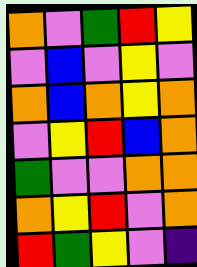[["orange", "violet", "green", "red", "yellow"], ["violet", "blue", "violet", "yellow", "violet"], ["orange", "blue", "orange", "yellow", "orange"], ["violet", "yellow", "red", "blue", "orange"], ["green", "violet", "violet", "orange", "orange"], ["orange", "yellow", "red", "violet", "orange"], ["red", "green", "yellow", "violet", "indigo"]]